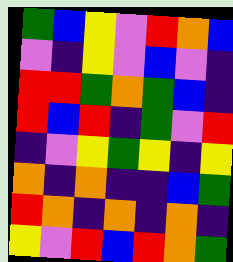[["green", "blue", "yellow", "violet", "red", "orange", "blue"], ["violet", "indigo", "yellow", "violet", "blue", "violet", "indigo"], ["red", "red", "green", "orange", "green", "blue", "indigo"], ["red", "blue", "red", "indigo", "green", "violet", "red"], ["indigo", "violet", "yellow", "green", "yellow", "indigo", "yellow"], ["orange", "indigo", "orange", "indigo", "indigo", "blue", "green"], ["red", "orange", "indigo", "orange", "indigo", "orange", "indigo"], ["yellow", "violet", "red", "blue", "red", "orange", "green"]]